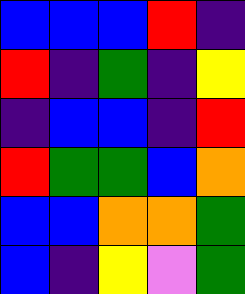[["blue", "blue", "blue", "red", "indigo"], ["red", "indigo", "green", "indigo", "yellow"], ["indigo", "blue", "blue", "indigo", "red"], ["red", "green", "green", "blue", "orange"], ["blue", "blue", "orange", "orange", "green"], ["blue", "indigo", "yellow", "violet", "green"]]